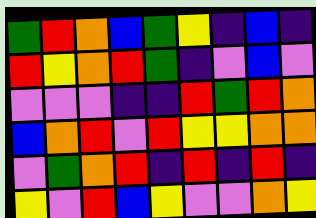[["green", "red", "orange", "blue", "green", "yellow", "indigo", "blue", "indigo"], ["red", "yellow", "orange", "red", "green", "indigo", "violet", "blue", "violet"], ["violet", "violet", "violet", "indigo", "indigo", "red", "green", "red", "orange"], ["blue", "orange", "red", "violet", "red", "yellow", "yellow", "orange", "orange"], ["violet", "green", "orange", "red", "indigo", "red", "indigo", "red", "indigo"], ["yellow", "violet", "red", "blue", "yellow", "violet", "violet", "orange", "yellow"]]